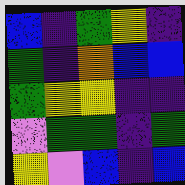[["blue", "indigo", "green", "yellow", "indigo"], ["green", "indigo", "orange", "blue", "blue"], ["green", "yellow", "yellow", "indigo", "indigo"], ["violet", "green", "green", "indigo", "green"], ["yellow", "violet", "blue", "indigo", "blue"]]